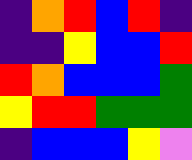[["indigo", "orange", "red", "blue", "red", "indigo"], ["indigo", "indigo", "yellow", "blue", "blue", "red"], ["red", "orange", "blue", "blue", "blue", "green"], ["yellow", "red", "red", "green", "green", "green"], ["indigo", "blue", "blue", "blue", "yellow", "violet"]]